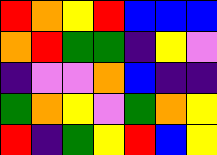[["red", "orange", "yellow", "red", "blue", "blue", "blue"], ["orange", "red", "green", "green", "indigo", "yellow", "violet"], ["indigo", "violet", "violet", "orange", "blue", "indigo", "indigo"], ["green", "orange", "yellow", "violet", "green", "orange", "yellow"], ["red", "indigo", "green", "yellow", "red", "blue", "yellow"]]